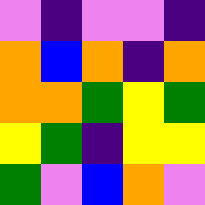[["violet", "indigo", "violet", "violet", "indigo"], ["orange", "blue", "orange", "indigo", "orange"], ["orange", "orange", "green", "yellow", "green"], ["yellow", "green", "indigo", "yellow", "yellow"], ["green", "violet", "blue", "orange", "violet"]]